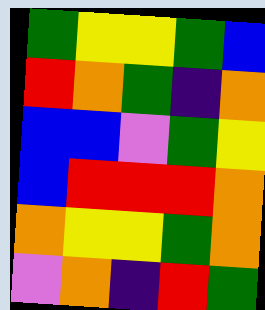[["green", "yellow", "yellow", "green", "blue"], ["red", "orange", "green", "indigo", "orange"], ["blue", "blue", "violet", "green", "yellow"], ["blue", "red", "red", "red", "orange"], ["orange", "yellow", "yellow", "green", "orange"], ["violet", "orange", "indigo", "red", "green"]]